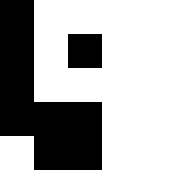[["black", "white", "white", "white", "white"], ["black", "white", "black", "white", "white"], ["black", "white", "white", "white", "white"], ["black", "black", "black", "white", "white"], ["white", "black", "black", "white", "white"]]